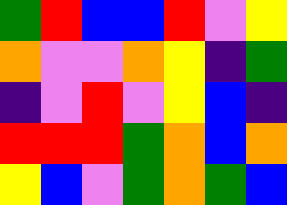[["green", "red", "blue", "blue", "red", "violet", "yellow"], ["orange", "violet", "violet", "orange", "yellow", "indigo", "green"], ["indigo", "violet", "red", "violet", "yellow", "blue", "indigo"], ["red", "red", "red", "green", "orange", "blue", "orange"], ["yellow", "blue", "violet", "green", "orange", "green", "blue"]]